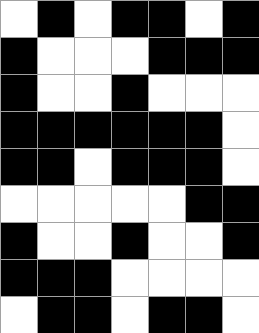[["white", "black", "white", "black", "black", "white", "black"], ["black", "white", "white", "white", "black", "black", "black"], ["black", "white", "white", "black", "white", "white", "white"], ["black", "black", "black", "black", "black", "black", "white"], ["black", "black", "white", "black", "black", "black", "white"], ["white", "white", "white", "white", "white", "black", "black"], ["black", "white", "white", "black", "white", "white", "black"], ["black", "black", "black", "white", "white", "white", "white"], ["white", "black", "black", "white", "black", "black", "white"]]